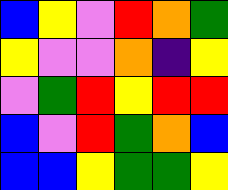[["blue", "yellow", "violet", "red", "orange", "green"], ["yellow", "violet", "violet", "orange", "indigo", "yellow"], ["violet", "green", "red", "yellow", "red", "red"], ["blue", "violet", "red", "green", "orange", "blue"], ["blue", "blue", "yellow", "green", "green", "yellow"]]